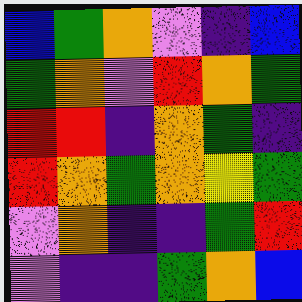[["blue", "green", "orange", "violet", "indigo", "blue"], ["green", "orange", "violet", "red", "orange", "green"], ["red", "red", "indigo", "orange", "green", "indigo"], ["red", "orange", "green", "orange", "yellow", "green"], ["violet", "orange", "indigo", "indigo", "green", "red"], ["violet", "indigo", "indigo", "green", "orange", "blue"]]